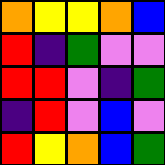[["orange", "yellow", "yellow", "orange", "blue"], ["red", "indigo", "green", "violet", "violet"], ["red", "red", "violet", "indigo", "green"], ["indigo", "red", "violet", "blue", "violet"], ["red", "yellow", "orange", "blue", "green"]]